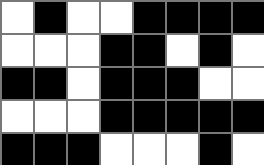[["white", "black", "white", "white", "black", "black", "black", "black"], ["white", "white", "white", "black", "black", "white", "black", "white"], ["black", "black", "white", "black", "black", "black", "white", "white"], ["white", "white", "white", "black", "black", "black", "black", "black"], ["black", "black", "black", "white", "white", "white", "black", "white"]]